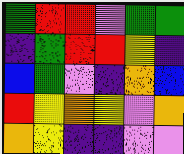[["green", "red", "red", "violet", "green", "green"], ["indigo", "green", "red", "red", "yellow", "indigo"], ["blue", "green", "violet", "indigo", "orange", "blue"], ["red", "yellow", "orange", "yellow", "violet", "orange"], ["orange", "yellow", "indigo", "indigo", "violet", "violet"]]